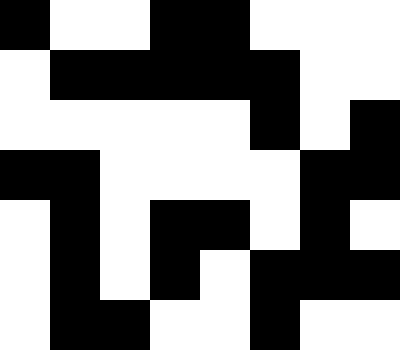[["black", "white", "white", "black", "black", "white", "white", "white"], ["white", "black", "black", "black", "black", "black", "white", "white"], ["white", "white", "white", "white", "white", "black", "white", "black"], ["black", "black", "white", "white", "white", "white", "black", "black"], ["white", "black", "white", "black", "black", "white", "black", "white"], ["white", "black", "white", "black", "white", "black", "black", "black"], ["white", "black", "black", "white", "white", "black", "white", "white"]]